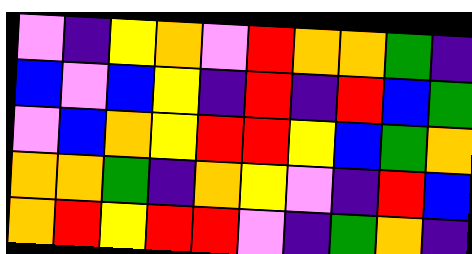[["violet", "indigo", "yellow", "orange", "violet", "red", "orange", "orange", "green", "indigo"], ["blue", "violet", "blue", "yellow", "indigo", "red", "indigo", "red", "blue", "green"], ["violet", "blue", "orange", "yellow", "red", "red", "yellow", "blue", "green", "orange"], ["orange", "orange", "green", "indigo", "orange", "yellow", "violet", "indigo", "red", "blue"], ["orange", "red", "yellow", "red", "red", "violet", "indigo", "green", "orange", "indigo"]]